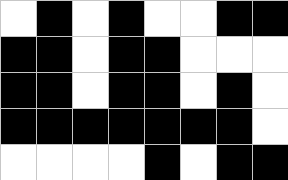[["white", "black", "white", "black", "white", "white", "black", "black"], ["black", "black", "white", "black", "black", "white", "white", "white"], ["black", "black", "white", "black", "black", "white", "black", "white"], ["black", "black", "black", "black", "black", "black", "black", "white"], ["white", "white", "white", "white", "black", "white", "black", "black"]]